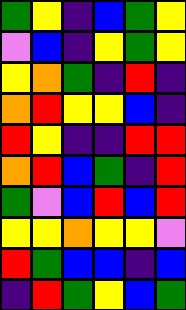[["green", "yellow", "indigo", "blue", "green", "yellow"], ["violet", "blue", "indigo", "yellow", "green", "yellow"], ["yellow", "orange", "green", "indigo", "red", "indigo"], ["orange", "red", "yellow", "yellow", "blue", "indigo"], ["red", "yellow", "indigo", "indigo", "red", "red"], ["orange", "red", "blue", "green", "indigo", "red"], ["green", "violet", "blue", "red", "blue", "red"], ["yellow", "yellow", "orange", "yellow", "yellow", "violet"], ["red", "green", "blue", "blue", "indigo", "blue"], ["indigo", "red", "green", "yellow", "blue", "green"]]